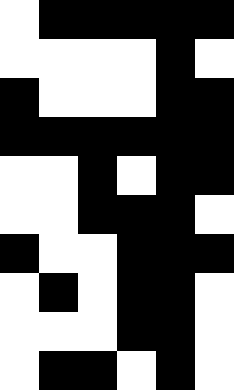[["white", "black", "black", "black", "black", "black"], ["white", "white", "white", "white", "black", "white"], ["black", "white", "white", "white", "black", "black"], ["black", "black", "black", "black", "black", "black"], ["white", "white", "black", "white", "black", "black"], ["white", "white", "black", "black", "black", "white"], ["black", "white", "white", "black", "black", "black"], ["white", "black", "white", "black", "black", "white"], ["white", "white", "white", "black", "black", "white"], ["white", "black", "black", "white", "black", "white"]]